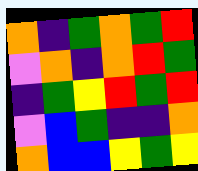[["orange", "indigo", "green", "orange", "green", "red"], ["violet", "orange", "indigo", "orange", "red", "green"], ["indigo", "green", "yellow", "red", "green", "red"], ["violet", "blue", "green", "indigo", "indigo", "orange"], ["orange", "blue", "blue", "yellow", "green", "yellow"]]